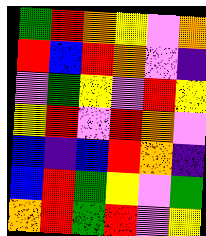[["green", "red", "orange", "yellow", "violet", "orange"], ["red", "blue", "red", "orange", "violet", "indigo"], ["violet", "green", "yellow", "violet", "red", "yellow"], ["yellow", "red", "violet", "red", "orange", "violet"], ["blue", "indigo", "blue", "red", "orange", "indigo"], ["blue", "red", "green", "yellow", "violet", "green"], ["orange", "red", "green", "red", "violet", "yellow"]]